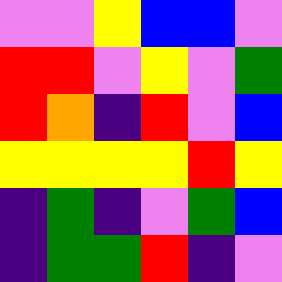[["violet", "violet", "yellow", "blue", "blue", "violet"], ["red", "red", "violet", "yellow", "violet", "green"], ["red", "orange", "indigo", "red", "violet", "blue"], ["yellow", "yellow", "yellow", "yellow", "red", "yellow"], ["indigo", "green", "indigo", "violet", "green", "blue"], ["indigo", "green", "green", "red", "indigo", "violet"]]